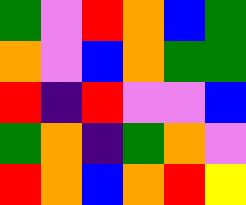[["green", "violet", "red", "orange", "blue", "green"], ["orange", "violet", "blue", "orange", "green", "green"], ["red", "indigo", "red", "violet", "violet", "blue"], ["green", "orange", "indigo", "green", "orange", "violet"], ["red", "orange", "blue", "orange", "red", "yellow"]]